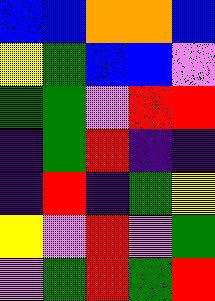[["blue", "blue", "orange", "orange", "blue"], ["yellow", "green", "blue", "blue", "violet"], ["green", "green", "violet", "red", "red"], ["indigo", "green", "red", "indigo", "indigo"], ["indigo", "red", "indigo", "green", "yellow"], ["yellow", "violet", "red", "violet", "green"], ["violet", "green", "red", "green", "red"]]